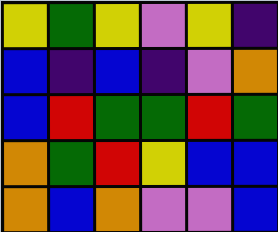[["yellow", "green", "yellow", "violet", "yellow", "indigo"], ["blue", "indigo", "blue", "indigo", "violet", "orange"], ["blue", "red", "green", "green", "red", "green"], ["orange", "green", "red", "yellow", "blue", "blue"], ["orange", "blue", "orange", "violet", "violet", "blue"]]